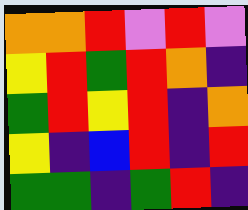[["orange", "orange", "red", "violet", "red", "violet"], ["yellow", "red", "green", "red", "orange", "indigo"], ["green", "red", "yellow", "red", "indigo", "orange"], ["yellow", "indigo", "blue", "red", "indigo", "red"], ["green", "green", "indigo", "green", "red", "indigo"]]